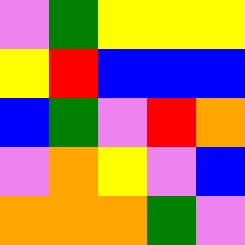[["violet", "green", "yellow", "yellow", "yellow"], ["yellow", "red", "blue", "blue", "blue"], ["blue", "green", "violet", "red", "orange"], ["violet", "orange", "yellow", "violet", "blue"], ["orange", "orange", "orange", "green", "violet"]]